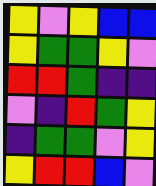[["yellow", "violet", "yellow", "blue", "blue"], ["yellow", "green", "green", "yellow", "violet"], ["red", "red", "green", "indigo", "indigo"], ["violet", "indigo", "red", "green", "yellow"], ["indigo", "green", "green", "violet", "yellow"], ["yellow", "red", "red", "blue", "violet"]]